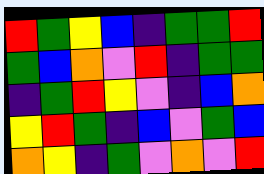[["red", "green", "yellow", "blue", "indigo", "green", "green", "red"], ["green", "blue", "orange", "violet", "red", "indigo", "green", "green"], ["indigo", "green", "red", "yellow", "violet", "indigo", "blue", "orange"], ["yellow", "red", "green", "indigo", "blue", "violet", "green", "blue"], ["orange", "yellow", "indigo", "green", "violet", "orange", "violet", "red"]]